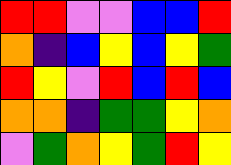[["red", "red", "violet", "violet", "blue", "blue", "red"], ["orange", "indigo", "blue", "yellow", "blue", "yellow", "green"], ["red", "yellow", "violet", "red", "blue", "red", "blue"], ["orange", "orange", "indigo", "green", "green", "yellow", "orange"], ["violet", "green", "orange", "yellow", "green", "red", "yellow"]]